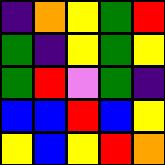[["indigo", "orange", "yellow", "green", "red"], ["green", "indigo", "yellow", "green", "yellow"], ["green", "red", "violet", "green", "indigo"], ["blue", "blue", "red", "blue", "yellow"], ["yellow", "blue", "yellow", "red", "orange"]]